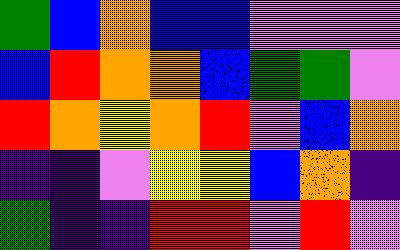[["green", "blue", "orange", "blue", "blue", "violet", "violet", "violet"], ["blue", "red", "orange", "orange", "blue", "green", "green", "violet"], ["red", "orange", "yellow", "orange", "red", "violet", "blue", "orange"], ["indigo", "indigo", "violet", "yellow", "yellow", "blue", "orange", "indigo"], ["green", "indigo", "indigo", "red", "red", "violet", "red", "violet"]]